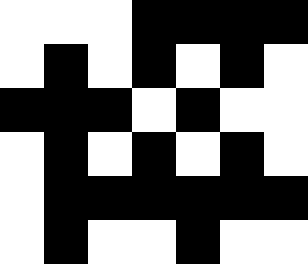[["white", "white", "white", "black", "black", "black", "black"], ["white", "black", "white", "black", "white", "black", "white"], ["black", "black", "black", "white", "black", "white", "white"], ["white", "black", "white", "black", "white", "black", "white"], ["white", "black", "black", "black", "black", "black", "black"], ["white", "black", "white", "white", "black", "white", "white"]]